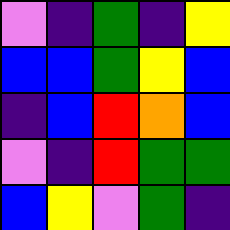[["violet", "indigo", "green", "indigo", "yellow"], ["blue", "blue", "green", "yellow", "blue"], ["indigo", "blue", "red", "orange", "blue"], ["violet", "indigo", "red", "green", "green"], ["blue", "yellow", "violet", "green", "indigo"]]